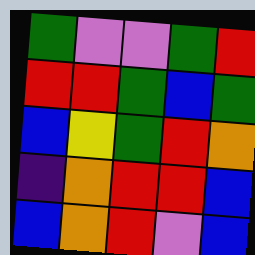[["green", "violet", "violet", "green", "red"], ["red", "red", "green", "blue", "green"], ["blue", "yellow", "green", "red", "orange"], ["indigo", "orange", "red", "red", "blue"], ["blue", "orange", "red", "violet", "blue"]]